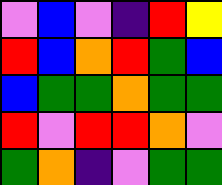[["violet", "blue", "violet", "indigo", "red", "yellow"], ["red", "blue", "orange", "red", "green", "blue"], ["blue", "green", "green", "orange", "green", "green"], ["red", "violet", "red", "red", "orange", "violet"], ["green", "orange", "indigo", "violet", "green", "green"]]